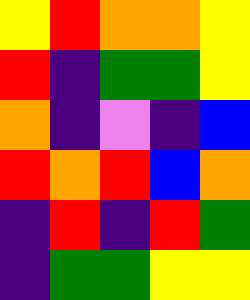[["yellow", "red", "orange", "orange", "yellow"], ["red", "indigo", "green", "green", "yellow"], ["orange", "indigo", "violet", "indigo", "blue"], ["red", "orange", "red", "blue", "orange"], ["indigo", "red", "indigo", "red", "green"], ["indigo", "green", "green", "yellow", "yellow"]]